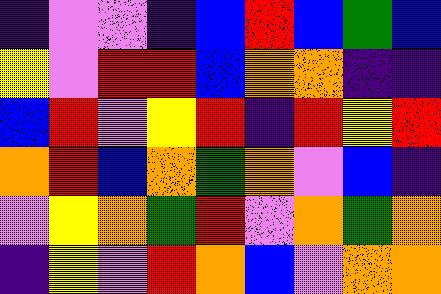[["indigo", "violet", "violet", "indigo", "blue", "red", "blue", "green", "blue"], ["yellow", "violet", "red", "red", "blue", "orange", "orange", "indigo", "indigo"], ["blue", "red", "violet", "yellow", "red", "indigo", "red", "yellow", "red"], ["orange", "red", "blue", "orange", "green", "orange", "violet", "blue", "indigo"], ["violet", "yellow", "orange", "green", "red", "violet", "orange", "green", "orange"], ["indigo", "yellow", "violet", "red", "orange", "blue", "violet", "orange", "orange"]]